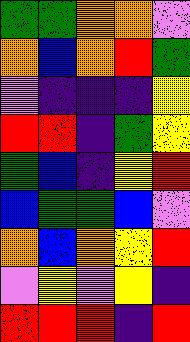[["green", "green", "orange", "orange", "violet"], ["orange", "blue", "orange", "red", "green"], ["violet", "indigo", "indigo", "indigo", "yellow"], ["red", "red", "indigo", "green", "yellow"], ["green", "blue", "indigo", "yellow", "red"], ["blue", "green", "green", "blue", "violet"], ["orange", "blue", "orange", "yellow", "red"], ["violet", "yellow", "violet", "yellow", "indigo"], ["red", "red", "red", "indigo", "red"]]